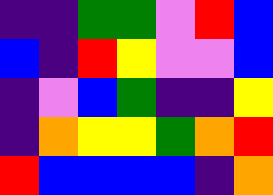[["indigo", "indigo", "green", "green", "violet", "red", "blue"], ["blue", "indigo", "red", "yellow", "violet", "violet", "blue"], ["indigo", "violet", "blue", "green", "indigo", "indigo", "yellow"], ["indigo", "orange", "yellow", "yellow", "green", "orange", "red"], ["red", "blue", "blue", "blue", "blue", "indigo", "orange"]]